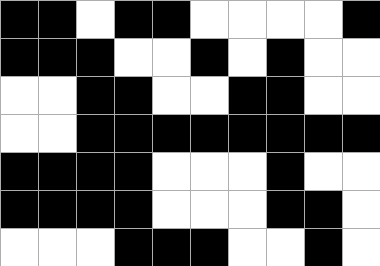[["black", "black", "white", "black", "black", "white", "white", "white", "white", "black"], ["black", "black", "black", "white", "white", "black", "white", "black", "white", "white"], ["white", "white", "black", "black", "white", "white", "black", "black", "white", "white"], ["white", "white", "black", "black", "black", "black", "black", "black", "black", "black"], ["black", "black", "black", "black", "white", "white", "white", "black", "white", "white"], ["black", "black", "black", "black", "white", "white", "white", "black", "black", "white"], ["white", "white", "white", "black", "black", "black", "white", "white", "black", "white"]]